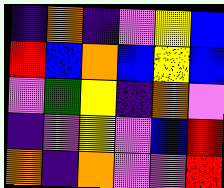[["indigo", "orange", "indigo", "violet", "yellow", "blue"], ["red", "blue", "orange", "blue", "yellow", "blue"], ["violet", "green", "yellow", "indigo", "orange", "violet"], ["indigo", "violet", "yellow", "violet", "blue", "red"], ["orange", "indigo", "orange", "violet", "violet", "red"]]